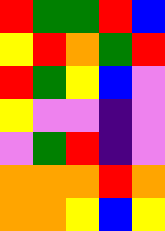[["red", "green", "green", "red", "blue"], ["yellow", "red", "orange", "green", "red"], ["red", "green", "yellow", "blue", "violet"], ["yellow", "violet", "violet", "indigo", "violet"], ["violet", "green", "red", "indigo", "violet"], ["orange", "orange", "orange", "red", "orange"], ["orange", "orange", "yellow", "blue", "yellow"]]